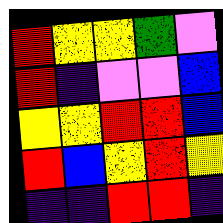[["red", "yellow", "yellow", "green", "violet"], ["red", "indigo", "violet", "violet", "blue"], ["yellow", "yellow", "red", "red", "blue"], ["red", "blue", "yellow", "red", "yellow"], ["indigo", "indigo", "red", "red", "indigo"]]